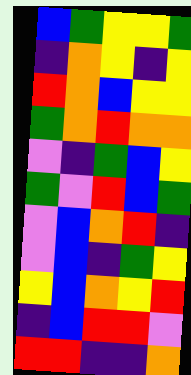[["blue", "green", "yellow", "yellow", "green"], ["indigo", "orange", "yellow", "indigo", "yellow"], ["red", "orange", "blue", "yellow", "yellow"], ["green", "orange", "red", "orange", "orange"], ["violet", "indigo", "green", "blue", "yellow"], ["green", "violet", "red", "blue", "green"], ["violet", "blue", "orange", "red", "indigo"], ["violet", "blue", "indigo", "green", "yellow"], ["yellow", "blue", "orange", "yellow", "red"], ["indigo", "blue", "red", "red", "violet"], ["red", "red", "indigo", "indigo", "orange"]]